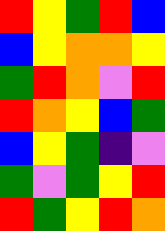[["red", "yellow", "green", "red", "blue"], ["blue", "yellow", "orange", "orange", "yellow"], ["green", "red", "orange", "violet", "red"], ["red", "orange", "yellow", "blue", "green"], ["blue", "yellow", "green", "indigo", "violet"], ["green", "violet", "green", "yellow", "red"], ["red", "green", "yellow", "red", "orange"]]